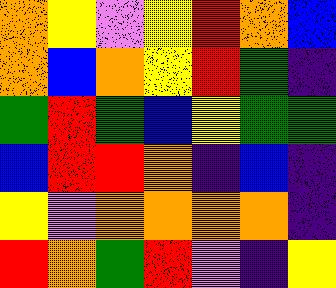[["orange", "yellow", "violet", "yellow", "red", "orange", "blue"], ["orange", "blue", "orange", "yellow", "red", "green", "indigo"], ["green", "red", "green", "blue", "yellow", "green", "green"], ["blue", "red", "red", "orange", "indigo", "blue", "indigo"], ["yellow", "violet", "orange", "orange", "orange", "orange", "indigo"], ["red", "orange", "green", "red", "violet", "indigo", "yellow"]]